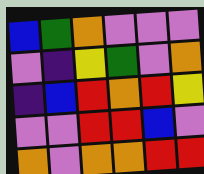[["blue", "green", "orange", "violet", "violet", "violet"], ["violet", "indigo", "yellow", "green", "violet", "orange"], ["indigo", "blue", "red", "orange", "red", "yellow"], ["violet", "violet", "red", "red", "blue", "violet"], ["orange", "violet", "orange", "orange", "red", "red"]]